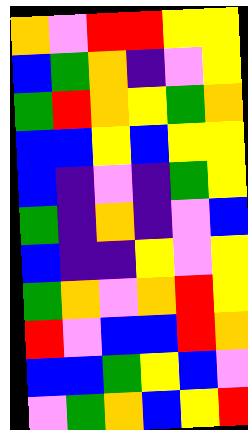[["orange", "violet", "red", "red", "yellow", "yellow"], ["blue", "green", "orange", "indigo", "violet", "yellow"], ["green", "red", "orange", "yellow", "green", "orange"], ["blue", "blue", "yellow", "blue", "yellow", "yellow"], ["blue", "indigo", "violet", "indigo", "green", "yellow"], ["green", "indigo", "orange", "indigo", "violet", "blue"], ["blue", "indigo", "indigo", "yellow", "violet", "yellow"], ["green", "orange", "violet", "orange", "red", "yellow"], ["red", "violet", "blue", "blue", "red", "orange"], ["blue", "blue", "green", "yellow", "blue", "violet"], ["violet", "green", "orange", "blue", "yellow", "red"]]